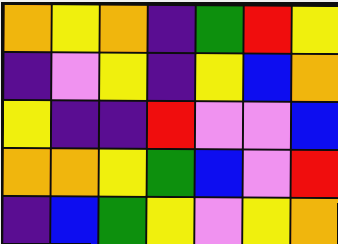[["orange", "yellow", "orange", "indigo", "green", "red", "yellow"], ["indigo", "violet", "yellow", "indigo", "yellow", "blue", "orange"], ["yellow", "indigo", "indigo", "red", "violet", "violet", "blue"], ["orange", "orange", "yellow", "green", "blue", "violet", "red"], ["indigo", "blue", "green", "yellow", "violet", "yellow", "orange"]]